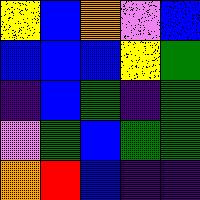[["yellow", "blue", "orange", "violet", "blue"], ["blue", "blue", "blue", "yellow", "green"], ["indigo", "blue", "green", "indigo", "green"], ["violet", "green", "blue", "green", "green"], ["orange", "red", "blue", "indigo", "indigo"]]